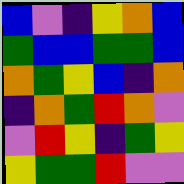[["blue", "violet", "indigo", "yellow", "orange", "blue"], ["green", "blue", "blue", "green", "green", "blue"], ["orange", "green", "yellow", "blue", "indigo", "orange"], ["indigo", "orange", "green", "red", "orange", "violet"], ["violet", "red", "yellow", "indigo", "green", "yellow"], ["yellow", "green", "green", "red", "violet", "violet"]]